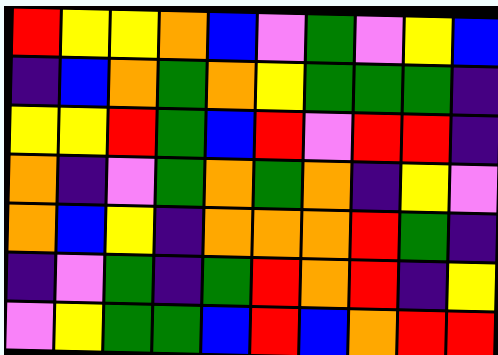[["red", "yellow", "yellow", "orange", "blue", "violet", "green", "violet", "yellow", "blue"], ["indigo", "blue", "orange", "green", "orange", "yellow", "green", "green", "green", "indigo"], ["yellow", "yellow", "red", "green", "blue", "red", "violet", "red", "red", "indigo"], ["orange", "indigo", "violet", "green", "orange", "green", "orange", "indigo", "yellow", "violet"], ["orange", "blue", "yellow", "indigo", "orange", "orange", "orange", "red", "green", "indigo"], ["indigo", "violet", "green", "indigo", "green", "red", "orange", "red", "indigo", "yellow"], ["violet", "yellow", "green", "green", "blue", "red", "blue", "orange", "red", "red"]]